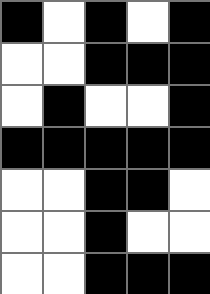[["black", "white", "black", "white", "black"], ["white", "white", "black", "black", "black"], ["white", "black", "white", "white", "black"], ["black", "black", "black", "black", "black"], ["white", "white", "black", "black", "white"], ["white", "white", "black", "white", "white"], ["white", "white", "black", "black", "black"]]